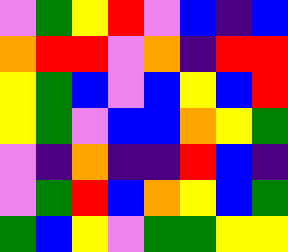[["violet", "green", "yellow", "red", "violet", "blue", "indigo", "blue"], ["orange", "red", "red", "violet", "orange", "indigo", "red", "red"], ["yellow", "green", "blue", "violet", "blue", "yellow", "blue", "red"], ["yellow", "green", "violet", "blue", "blue", "orange", "yellow", "green"], ["violet", "indigo", "orange", "indigo", "indigo", "red", "blue", "indigo"], ["violet", "green", "red", "blue", "orange", "yellow", "blue", "green"], ["green", "blue", "yellow", "violet", "green", "green", "yellow", "yellow"]]